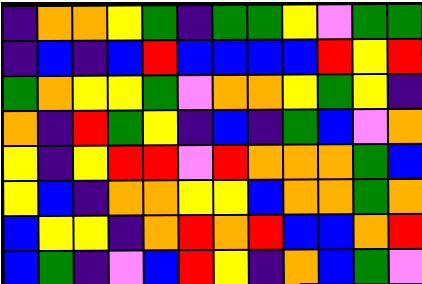[["indigo", "orange", "orange", "yellow", "green", "indigo", "green", "green", "yellow", "violet", "green", "green"], ["indigo", "blue", "indigo", "blue", "red", "blue", "blue", "blue", "blue", "red", "yellow", "red"], ["green", "orange", "yellow", "yellow", "green", "violet", "orange", "orange", "yellow", "green", "yellow", "indigo"], ["orange", "indigo", "red", "green", "yellow", "indigo", "blue", "indigo", "green", "blue", "violet", "orange"], ["yellow", "indigo", "yellow", "red", "red", "violet", "red", "orange", "orange", "orange", "green", "blue"], ["yellow", "blue", "indigo", "orange", "orange", "yellow", "yellow", "blue", "orange", "orange", "green", "orange"], ["blue", "yellow", "yellow", "indigo", "orange", "red", "orange", "red", "blue", "blue", "orange", "red"], ["blue", "green", "indigo", "violet", "blue", "red", "yellow", "indigo", "orange", "blue", "green", "violet"]]